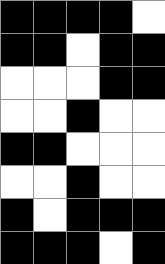[["black", "black", "black", "black", "white"], ["black", "black", "white", "black", "black"], ["white", "white", "white", "black", "black"], ["white", "white", "black", "white", "white"], ["black", "black", "white", "white", "white"], ["white", "white", "black", "white", "white"], ["black", "white", "black", "black", "black"], ["black", "black", "black", "white", "black"]]